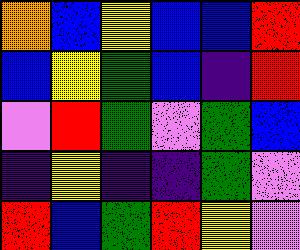[["orange", "blue", "yellow", "blue", "blue", "red"], ["blue", "yellow", "green", "blue", "indigo", "red"], ["violet", "red", "green", "violet", "green", "blue"], ["indigo", "yellow", "indigo", "indigo", "green", "violet"], ["red", "blue", "green", "red", "yellow", "violet"]]